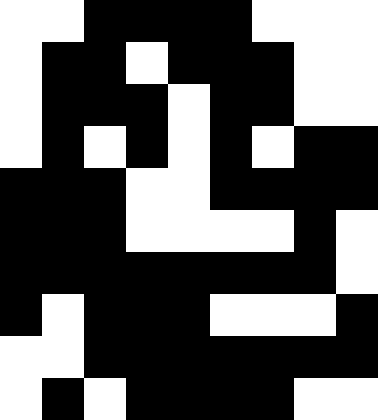[["white", "white", "black", "black", "black", "black", "white", "white", "white"], ["white", "black", "black", "white", "black", "black", "black", "white", "white"], ["white", "black", "black", "black", "white", "black", "black", "white", "white"], ["white", "black", "white", "black", "white", "black", "white", "black", "black"], ["black", "black", "black", "white", "white", "black", "black", "black", "black"], ["black", "black", "black", "white", "white", "white", "white", "black", "white"], ["black", "black", "black", "black", "black", "black", "black", "black", "white"], ["black", "white", "black", "black", "black", "white", "white", "white", "black"], ["white", "white", "black", "black", "black", "black", "black", "black", "black"], ["white", "black", "white", "black", "black", "black", "black", "white", "white"]]